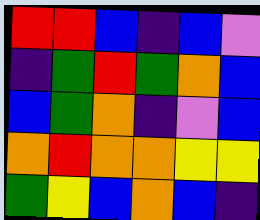[["red", "red", "blue", "indigo", "blue", "violet"], ["indigo", "green", "red", "green", "orange", "blue"], ["blue", "green", "orange", "indigo", "violet", "blue"], ["orange", "red", "orange", "orange", "yellow", "yellow"], ["green", "yellow", "blue", "orange", "blue", "indigo"]]